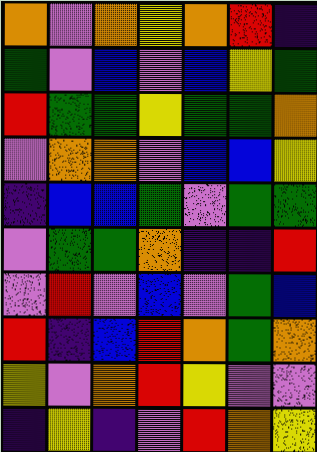[["orange", "violet", "orange", "yellow", "orange", "red", "indigo"], ["green", "violet", "blue", "violet", "blue", "yellow", "green"], ["red", "green", "green", "yellow", "green", "green", "orange"], ["violet", "orange", "orange", "violet", "blue", "blue", "yellow"], ["indigo", "blue", "blue", "green", "violet", "green", "green"], ["violet", "green", "green", "orange", "indigo", "indigo", "red"], ["violet", "red", "violet", "blue", "violet", "green", "blue"], ["red", "indigo", "blue", "red", "orange", "green", "orange"], ["yellow", "violet", "orange", "red", "yellow", "violet", "violet"], ["indigo", "yellow", "indigo", "violet", "red", "orange", "yellow"]]